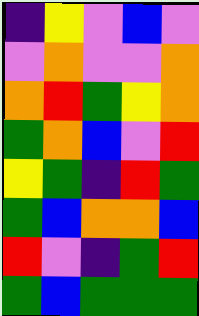[["indigo", "yellow", "violet", "blue", "violet"], ["violet", "orange", "violet", "violet", "orange"], ["orange", "red", "green", "yellow", "orange"], ["green", "orange", "blue", "violet", "red"], ["yellow", "green", "indigo", "red", "green"], ["green", "blue", "orange", "orange", "blue"], ["red", "violet", "indigo", "green", "red"], ["green", "blue", "green", "green", "green"]]